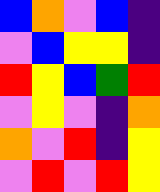[["blue", "orange", "violet", "blue", "indigo"], ["violet", "blue", "yellow", "yellow", "indigo"], ["red", "yellow", "blue", "green", "red"], ["violet", "yellow", "violet", "indigo", "orange"], ["orange", "violet", "red", "indigo", "yellow"], ["violet", "red", "violet", "red", "yellow"]]